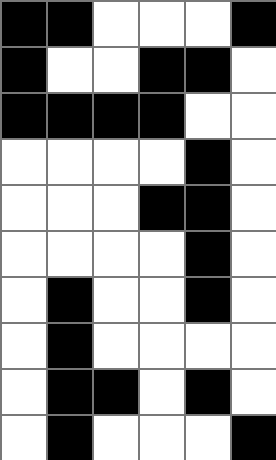[["black", "black", "white", "white", "white", "black"], ["black", "white", "white", "black", "black", "white"], ["black", "black", "black", "black", "white", "white"], ["white", "white", "white", "white", "black", "white"], ["white", "white", "white", "black", "black", "white"], ["white", "white", "white", "white", "black", "white"], ["white", "black", "white", "white", "black", "white"], ["white", "black", "white", "white", "white", "white"], ["white", "black", "black", "white", "black", "white"], ["white", "black", "white", "white", "white", "black"]]